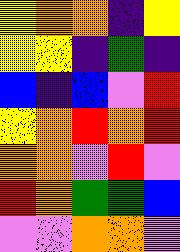[["yellow", "orange", "orange", "indigo", "yellow"], ["yellow", "yellow", "indigo", "green", "indigo"], ["blue", "indigo", "blue", "violet", "red"], ["yellow", "orange", "red", "orange", "red"], ["orange", "orange", "violet", "red", "violet"], ["red", "orange", "green", "green", "blue"], ["violet", "violet", "orange", "orange", "violet"]]